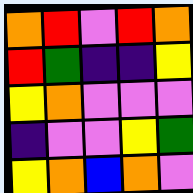[["orange", "red", "violet", "red", "orange"], ["red", "green", "indigo", "indigo", "yellow"], ["yellow", "orange", "violet", "violet", "violet"], ["indigo", "violet", "violet", "yellow", "green"], ["yellow", "orange", "blue", "orange", "violet"]]